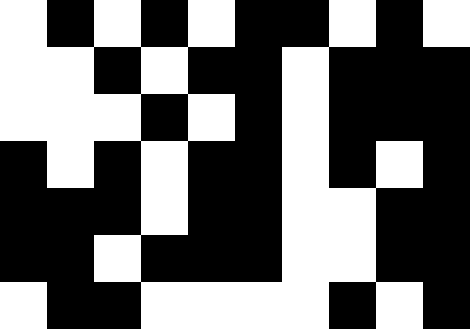[["white", "black", "white", "black", "white", "black", "black", "white", "black", "white"], ["white", "white", "black", "white", "black", "black", "white", "black", "black", "black"], ["white", "white", "white", "black", "white", "black", "white", "black", "black", "black"], ["black", "white", "black", "white", "black", "black", "white", "black", "white", "black"], ["black", "black", "black", "white", "black", "black", "white", "white", "black", "black"], ["black", "black", "white", "black", "black", "black", "white", "white", "black", "black"], ["white", "black", "black", "white", "white", "white", "white", "black", "white", "black"]]